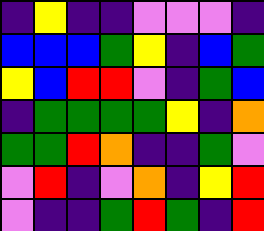[["indigo", "yellow", "indigo", "indigo", "violet", "violet", "violet", "indigo"], ["blue", "blue", "blue", "green", "yellow", "indigo", "blue", "green"], ["yellow", "blue", "red", "red", "violet", "indigo", "green", "blue"], ["indigo", "green", "green", "green", "green", "yellow", "indigo", "orange"], ["green", "green", "red", "orange", "indigo", "indigo", "green", "violet"], ["violet", "red", "indigo", "violet", "orange", "indigo", "yellow", "red"], ["violet", "indigo", "indigo", "green", "red", "green", "indigo", "red"]]